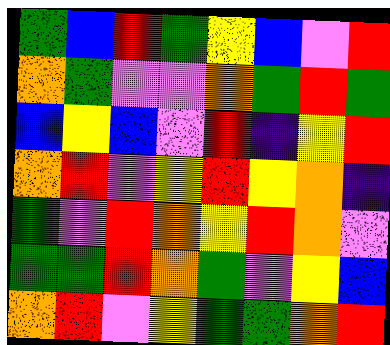[["green", "blue", "red", "green", "yellow", "blue", "violet", "red"], ["orange", "green", "violet", "violet", "orange", "green", "red", "green"], ["blue", "yellow", "blue", "violet", "red", "indigo", "yellow", "red"], ["orange", "red", "violet", "yellow", "red", "yellow", "orange", "indigo"], ["green", "violet", "red", "orange", "yellow", "red", "orange", "violet"], ["green", "green", "red", "orange", "green", "violet", "yellow", "blue"], ["orange", "red", "violet", "yellow", "green", "green", "orange", "red"]]